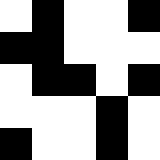[["white", "black", "white", "white", "black"], ["black", "black", "white", "white", "white"], ["white", "black", "black", "white", "black"], ["white", "white", "white", "black", "white"], ["black", "white", "white", "black", "white"]]